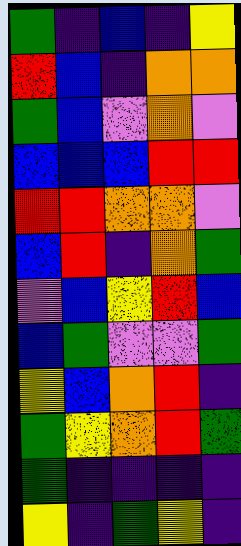[["green", "indigo", "blue", "indigo", "yellow"], ["red", "blue", "indigo", "orange", "orange"], ["green", "blue", "violet", "orange", "violet"], ["blue", "blue", "blue", "red", "red"], ["red", "red", "orange", "orange", "violet"], ["blue", "red", "indigo", "orange", "green"], ["violet", "blue", "yellow", "red", "blue"], ["blue", "green", "violet", "violet", "green"], ["yellow", "blue", "orange", "red", "indigo"], ["green", "yellow", "orange", "red", "green"], ["green", "indigo", "indigo", "indigo", "indigo"], ["yellow", "indigo", "green", "yellow", "indigo"]]